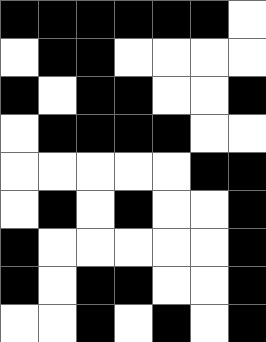[["black", "black", "black", "black", "black", "black", "white"], ["white", "black", "black", "white", "white", "white", "white"], ["black", "white", "black", "black", "white", "white", "black"], ["white", "black", "black", "black", "black", "white", "white"], ["white", "white", "white", "white", "white", "black", "black"], ["white", "black", "white", "black", "white", "white", "black"], ["black", "white", "white", "white", "white", "white", "black"], ["black", "white", "black", "black", "white", "white", "black"], ["white", "white", "black", "white", "black", "white", "black"]]